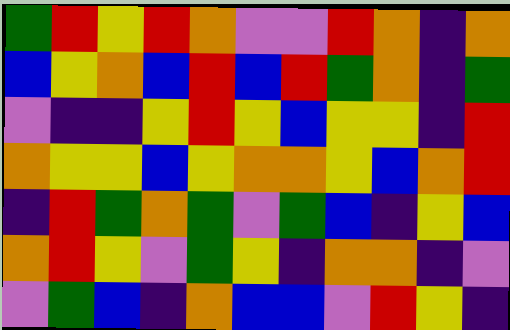[["green", "red", "yellow", "red", "orange", "violet", "violet", "red", "orange", "indigo", "orange"], ["blue", "yellow", "orange", "blue", "red", "blue", "red", "green", "orange", "indigo", "green"], ["violet", "indigo", "indigo", "yellow", "red", "yellow", "blue", "yellow", "yellow", "indigo", "red"], ["orange", "yellow", "yellow", "blue", "yellow", "orange", "orange", "yellow", "blue", "orange", "red"], ["indigo", "red", "green", "orange", "green", "violet", "green", "blue", "indigo", "yellow", "blue"], ["orange", "red", "yellow", "violet", "green", "yellow", "indigo", "orange", "orange", "indigo", "violet"], ["violet", "green", "blue", "indigo", "orange", "blue", "blue", "violet", "red", "yellow", "indigo"]]